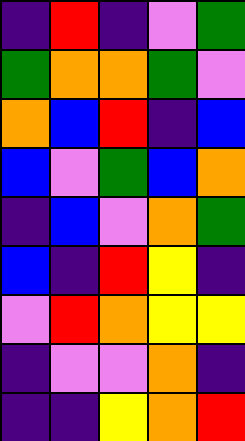[["indigo", "red", "indigo", "violet", "green"], ["green", "orange", "orange", "green", "violet"], ["orange", "blue", "red", "indigo", "blue"], ["blue", "violet", "green", "blue", "orange"], ["indigo", "blue", "violet", "orange", "green"], ["blue", "indigo", "red", "yellow", "indigo"], ["violet", "red", "orange", "yellow", "yellow"], ["indigo", "violet", "violet", "orange", "indigo"], ["indigo", "indigo", "yellow", "orange", "red"]]